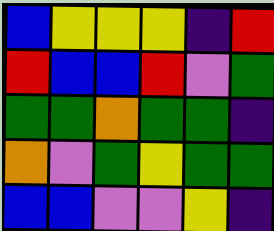[["blue", "yellow", "yellow", "yellow", "indigo", "red"], ["red", "blue", "blue", "red", "violet", "green"], ["green", "green", "orange", "green", "green", "indigo"], ["orange", "violet", "green", "yellow", "green", "green"], ["blue", "blue", "violet", "violet", "yellow", "indigo"]]